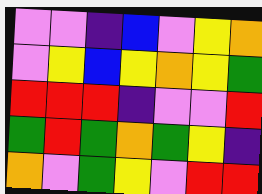[["violet", "violet", "indigo", "blue", "violet", "yellow", "orange"], ["violet", "yellow", "blue", "yellow", "orange", "yellow", "green"], ["red", "red", "red", "indigo", "violet", "violet", "red"], ["green", "red", "green", "orange", "green", "yellow", "indigo"], ["orange", "violet", "green", "yellow", "violet", "red", "red"]]